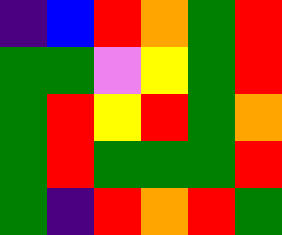[["indigo", "blue", "red", "orange", "green", "red"], ["green", "green", "violet", "yellow", "green", "red"], ["green", "red", "yellow", "red", "green", "orange"], ["green", "red", "green", "green", "green", "red"], ["green", "indigo", "red", "orange", "red", "green"]]